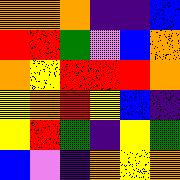[["orange", "orange", "orange", "indigo", "indigo", "blue"], ["red", "red", "green", "violet", "blue", "orange"], ["orange", "yellow", "red", "red", "red", "orange"], ["yellow", "orange", "red", "yellow", "blue", "indigo"], ["yellow", "red", "green", "indigo", "yellow", "green"], ["blue", "violet", "indigo", "orange", "yellow", "orange"]]